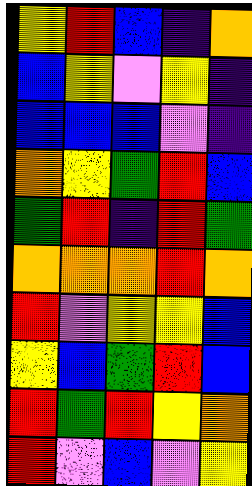[["yellow", "red", "blue", "indigo", "orange"], ["blue", "yellow", "violet", "yellow", "indigo"], ["blue", "blue", "blue", "violet", "indigo"], ["orange", "yellow", "green", "red", "blue"], ["green", "red", "indigo", "red", "green"], ["orange", "orange", "orange", "red", "orange"], ["red", "violet", "yellow", "yellow", "blue"], ["yellow", "blue", "green", "red", "blue"], ["red", "green", "red", "yellow", "orange"], ["red", "violet", "blue", "violet", "yellow"]]